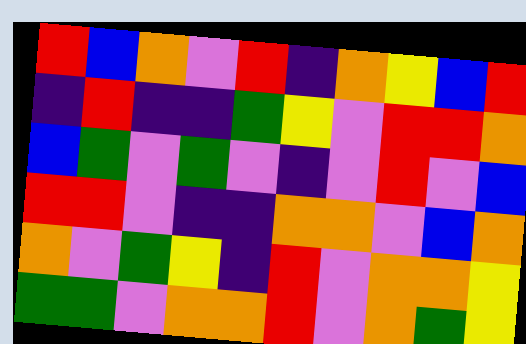[["red", "blue", "orange", "violet", "red", "indigo", "orange", "yellow", "blue", "red"], ["indigo", "red", "indigo", "indigo", "green", "yellow", "violet", "red", "red", "orange"], ["blue", "green", "violet", "green", "violet", "indigo", "violet", "red", "violet", "blue"], ["red", "red", "violet", "indigo", "indigo", "orange", "orange", "violet", "blue", "orange"], ["orange", "violet", "green", "yellow", "indigo", "red", "violet", "orange", "orange", "yellow"], ["green", "green", "violet", "orange", "orange", "red", "violet", "orange", "green", "yellow"]]